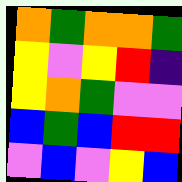[["orange", "green", "orange", "orange", "green"], ["yellow", "violet", "yellow", "red", "indigo"], ["yellow", "orange", "green", "violet", "violet"], ["blue", "green", "blue", "red", "red"], ["violet", "blue", "violet", "yellow", "blue"]]